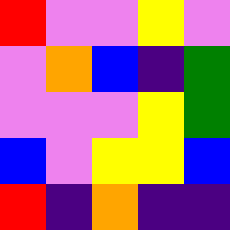[["red", "violet", "violet", "yellow", "violet"], ["violet", "orange", "blue", "indigo", "green"], ["violet", "violet", "violet", "yellow", "green"], ["blue", "violet", "yellow", "yellow", "blue"], ["red", "indigo", "orange", "indigo", "indigo"]]